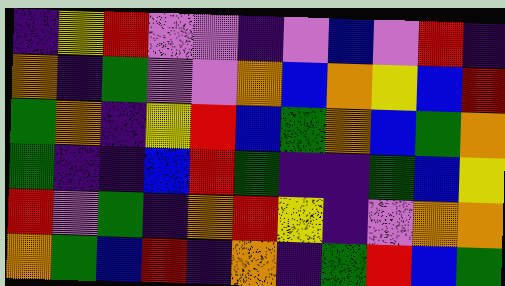[["indigo", "yellow", "red", "violet", "violet", "indigo", "violet", "blue", "violet", "red", "indigo"], ["orange", "indigo", "green", "violet", "violet", "orange", "blue", "orange", "yellow", "blue", "red"], ["green", "orange", "indigo", "yellow", "red", "blue", "green", "orange", "blue", "green", "orange"], ["green", "indigo", "indigo", "blue", "red", "green", "indigo", "indigo", "green", "blue", "yellow"], ["red", "violet", "green", "indigo", "orange", "red", "yellow", "indigo", "violet", "orange", "orange"], ["orange", "green", "blue", "red", "indigo", "orange", "indigo", "green", "red", "blue", "green"]]